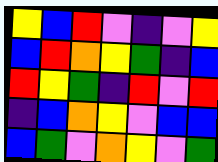[["yellow", "blue", "red", "violet", "indigo", "violet", "yellow"], ["blue", "red", "orange", "yellow", "green", "indigo", "blue"], ["red", "yellow", "green", "indigo", "red", "violet", "red"], ["indigo", "blue", "orange", "yellow", "violet", "blue", "blue"], ["blue", "green", "violet", "orange", "yellow", "violet", "green"]]